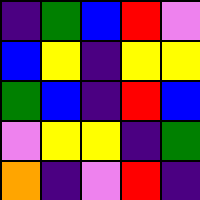[["indigo", "green", "blue", "red", "violet"], ["blue", "yellow", "indigo", "yellow", "yellow"], ["green", "blue", "indigo", "red", "blue"], ["violet", "yellow", "yellow", "indigo", "green"], ["orange", "indigo", "violet", "red", "indigo"]]